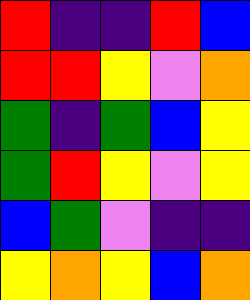[["red", "indigo", "indigo", "red", "blue"], ["red", "red", "yellow", "violet", "orange"], ["green", "indigo", "green", "blue", "yellow"], ["green", "red", "yellow", "violet", "yellow"], ["blue", "green", "violet", "indigo", "indigo"], ["yellow", "orange", "yellow", "blue", "orange"]]